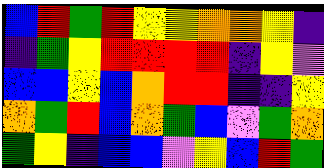[["blue", "red", "green", "red", "yellow", "yellow", "orange", "orange", "yellow", "indigo"], ["indigo", "green", "yellow", "red", "red", "red", "red", "indigo", "yellow", "violet"], ["blue", "blue", "yellow", "blue", "orange", "red", "red", "indigo", "indigo", "yellow"], ["orange", "green", "red", "blue", "orange", "green", "blue", "violet", "green", "orange"], ["green", "yellow", "indigo", "blue", "blue", "violet", "yellow", "blue", "red", "green"]]